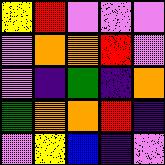[["yellow", "red", "violet", "violet", "violet"], ["violet", "orange", "orange", "red", "violet"], ["violet", "indigo", "green", "indigo", "orange"], ["green", "orange", "orange", "red", "indigo"], ["violet", "yellow", "blue", "indigo", "violet"]]